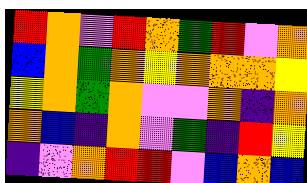[["red", "orange", "violet", "red", "orange", "green", "red", "violet", "orange"], ["blue", "orange", "green", "orange", "yellow", "orange", "orange", "orange", "yellow"], ["yellow", "orange", "green", "orange", "violet", "violet", "orange", "indigo", "orange"], ["orange", "blue", "indigo", "orange", "violet", "green", "indigo", "red", "yellow"], ["indigo", "violet", "orange", "red", "red", "violet", "blue", "orange", "blue"]]